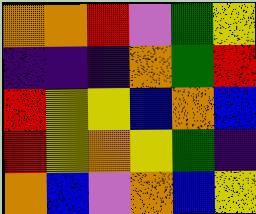[["orange", "orange", "red", "violet", "green", "yellow"], ["indigo", "indigo", "indigo", "orange", "green", "red"], ["red", "yellow", "yellow", "blue", "orange", "blue"], ["red", "yellow", "orange", "yellow", "green", "indigo"], ["orange", "blue", "violet", "orange", "blue", "yellow"]]